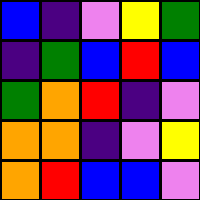[["blue", "indigo", "violet", "yellow", "green"], ["indigo", "green", "blue", "red", "blue"], ["green", "orange", "red", "indigo", "violet"], ["orange", "orange", "indigo", "violet", "yellow"], ["orange", "red", "blue", "blue", "violet"]]